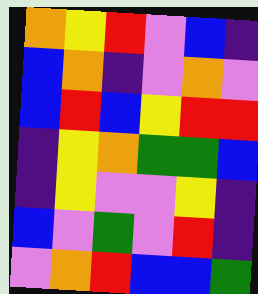[["orange", "yellow", "red", "violet", "blue", "indigo"], ["blue", "orange", "indigo", "violet", "orange", "violet"], ["blue", "red", "blue", "yellow", "red", "red"], ["indigo", "yellow", "orange", "green", "green", "blue"], ["indigo", "yellow", "violet", "violet", "yellow", "indigo"], ["blue", "violet", "green", "violet", "red", "indigo"], ["violet", "orange", "red", "blue", "blue", "green"]]